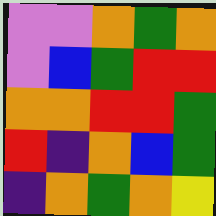[["violet", "violet", "orange", "green", "orange"], ["violet", "blue", "green", "red", "red"], ["orange", "orange", "red", "red", "green"], ["red", "indigo", "orange", "blue", "green"], ["indigo", "orange", "green", "orange", "yellow"]]